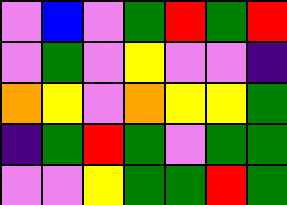[["violet", "blue", "violet", "green", "red", "green", "red"], ["violet", "green", "violet", "yellow", "violet", "violet", "indigo"], ["orange", "yellow", "violet", "orange", "yellow", "yellow", "green"], ["indigo", "green", "red", "green", "violet", "green", "green"], ["violet", "violet", "yellow", "green", "green", "red", "green"]]